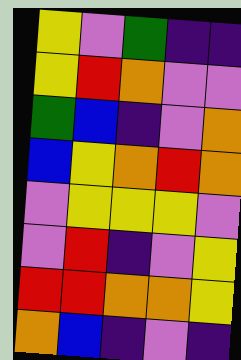[["yellow", "violet", "green", "indigo", "indigo"], ["yellow", "red", "orange", "violet", "violet"], ["green", "blue", "indigo", "violet", "orange"], ["blue", "yellow", "orange", "red", "orange"], ["violet", "yellow", "yellow", "yellow", "violet"], ["violet", "red", "indigo", "violet", "yellow"], ["red", "red", "orange", "orange", "yellow"], ["orange", "blue", "indigo", "violet", "indigo"]]